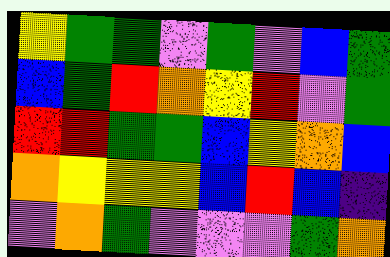[["yellow", "green", "green", "violet", "green", "violet", "blue", "green"], ["blue", "green", "red", "orange", "yellow", "red", "violet", "green"], ["red", "red", "green", "green", "blue", "yellow", "orange", "blue"], ["orange", "yellow", "yellow", "yellow", "blue", "red", "blue", "indigo"], ["violet", "orange", "green", "violet", "violet", "violet", "green", "orange"]]